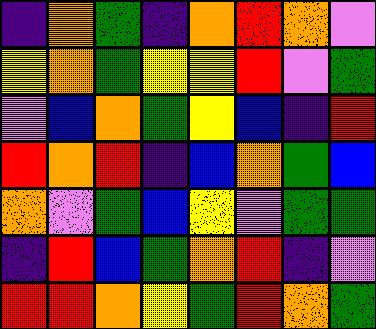[["indigo", "orange", "green", "indigo", "orange", "red", "orange", "violet"], ["yellow", "orange", "green", "yellow", "yellow", "red", "violet", "green"], ["violet", "blue", "orange", "green", "yellow", "blue", "indigo", "red"], ["red", "orange", "red", "indigo", "blue", "orange", "green", "blue"], ["orange", "violet", "green", "blue", "yellow", "violet", "green", "green"], ["indigo", "red", "blue", "green", "orange", "red", "indigo", "violet"], ["red", "red", "orange", "yellow", "green", "red", "orange", "green"]]